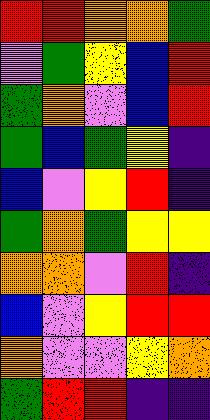[["red", "red", "orange", "orange", "green"], ["violet", "green", "yellow", "blue", "red"], ["green", "orange", "violet", "blue", "red"], ["green", "blue", "green", "yellow", "indigo"], ["blue", "violet", "yellow", "red", "indigo"], ["green", "orange", "green", "yellow", "yellow"], ["orange", "orange", "violet", "red", "indigo"], ["blue", "violet", "yellow", "red", "red"], ["orange", "violet", "violet", "yellow", "orange"], ["green", "red", "red", "indigo", "indigo"]]